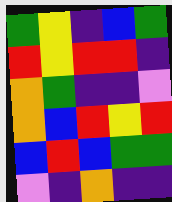[["green", "yellow", "indigo", "blue", "green"], ["red", "yellow", "red", "red", "indigo"], ["orange", "green", "indigo", "indigo", "violet"], ["orange", "blue", "red", "yellow", "red"], ["blue", "red", "blue", "green", "green"], ["violet", "indigo", "orange", "indigo", "indigo"]]